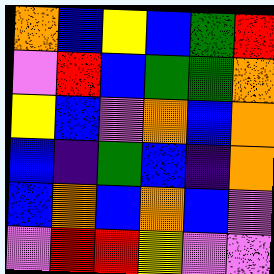[["orange", "blue", "yellow", "blue", "green", "red"], ["violet", "red", "blue", "green", "green", "orange"], ["yellow", "blue", "violet", "orange", "blue", "orange"], ["blue", "indigo", "green", "blue", "indigo", "orange"], ["blue", "orange", "blue", "orange", "blue", "violet"], ["violet", "red", "red", "yellow", "violet", "violet"]]